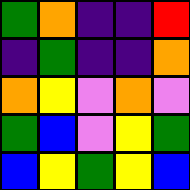[["green", "orange", "indigo", "indigo", "red"], ["indigo", "green", "indigo", "indigo", "orange"], ["orange", "yellow", "violet", "orange", "violet"], ["green", "blue", "violet", "yellow", "green"], ["blue", "yellow", "green", "yellow", "blue"]]